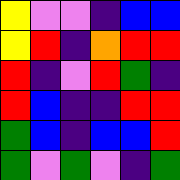[["yellow", "violet", "violet", "indigo", "blue", "blue"], ["yellow", "red", "indigo", "orange", "red", "red"], ["red", "indigo", "violet", "red", "green", "indigo"], ["red", "blue", "indigo", "indigo", "red", "red"], ["green", "blue", "indigo", "blue", "blue", "red"], ["green", "violet", "green", "violet", "indigo", "green"]]